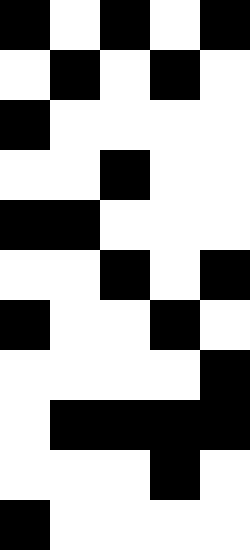[["black", "white", "black", "white", "black"], ["white", "black", "white", "black", "white"], ["black", "white", "white", "white", "white"], ["white", "white", "black", "white", "white"], ["black", "black", "white", "white", "white"], ["white", "white", "black", "white", "black"], ["black", "white", "white", "black", "white"], ["white", "white", "white", "white", "black"], ["white", "black", "black", "black", "black"], ["white", "white", "white", "black", "white"], ["black", "white", "white", "white", "white"]]